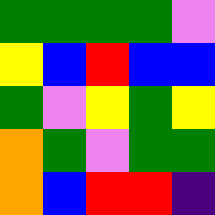[["green", "green", "green", "green", "violet"], ["yellow", "blue", "red", "blue", "blue"], ["green", "violet", "yellow", "green", "yellow"], ["orange", "green", "violet", "green", "green"], ["orange", "blue", "red", "red", "indigo"]]